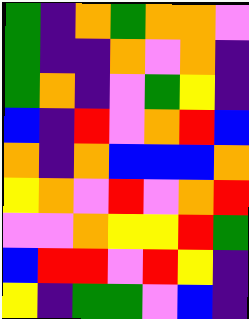[["green", "indigo", "orange", "green", "orange", "orange", "violet"], ["green", "indigo", "indigo", "orange", "violet", "orange", "indigo"], ["green", "orange", "indigo", "violet", "green", "yellow", "indigo"], ["blue", "indigo", "red", "violet", "orange", "red", "blue"], ["orange", "indigo", "orange", "blue", "blue", "blue", "orange"], ["yellow", "orange", "violet", "red", "violet", "orange", "red"], ["violet", "violet", "orange", "yellow", "yellow", "red", "green"], ["blue", "red", "red", "violet", "red", "yellow", "indigo"], ["yellow", "indigo", "green", "green", "violet", "blue", "indigo"]]